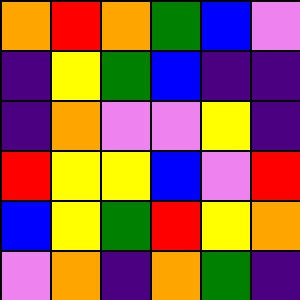[["orange", "red", "orange", "green", "blue", "violet"], ["indigo", "yellow", "green", "blue", "indigo", "indigo"], ["indigo", "orange", "violet", "violet", "yellow", "indigo"], ["red", "yellow", "yellow", "blue", "violet", "red"], ["blue", "yellow", "green", "red", "yellow", "orange"], ["violet", "orange", "indigo", "orange", "green", "indigo"]]